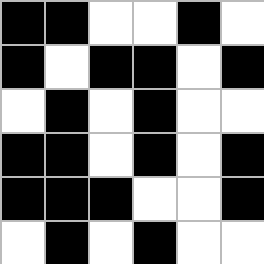[["black", "black", "white", "white", "black", "white"], ["black", "white", "black", "black", "white", "black"], ["white", "black", "white", "black", "white", "white"], ["black", "black", "white", "black", "white", "black"], ["black", "black", "black", "white", "white", "black"], ["white", "black", "white", "black", "white", "white"]]